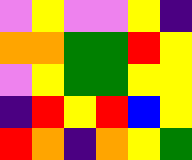[["violet", "yellow", "violet", "violet", "yellow", "indigo"], ["orange", "orange", "green", "green", "red", "yellow"], ["violet", "yellow", "green", "green", "yellow", "yellow"], ["indigo", "red", "yellow", "red", "blue", "yellow"], ["red", "orange", "indigo", "orange", "yellow", "green"]]